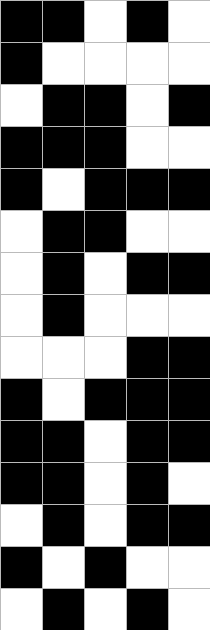[["black", "black", "white", "black", "white"], ["black", "white", "white", "white", "white"], ["white", "black", "black", "white", "black"], ["black", "black", "black", "white", "white"], ["black", "white", "black", "black", "black"], ["white", "black", "black", "white", "white"], ["white", "black", "white", "black", "black"], ["white", "black", "white", "white", "white"], ["white", "white", "white", "black", "black"], ["black", "white", "black", "black", "black"], ["black", "black", "white", "black", "black"], ["black", "black", "white", "black", "white"], ["white", "black", "white", "black", "black"], ["black", "white", "black", "white", "white"], ["white", "black", "white", "black", "white"]]